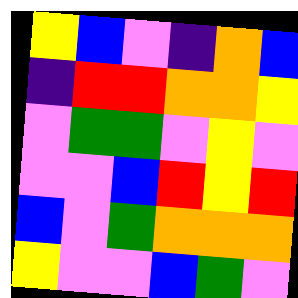[["yellow", "blue", "violet", "indigo", "orange", "blue"], ["indigo", "red", "red", "orange", "orange", "yellow"], ["violet", "green", "green", "violet", "yellow", "violet"], ["violet", "violet", "blue", "red", "yellow", "red"], ["blue", "violet", "green", "orange", "orange", "orange"], ["yellow", "violet", "violet", "blue", "green", "violet"]]